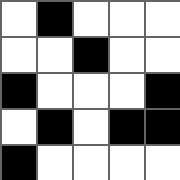[["white", "black", "white", "white", "white"], ["white", "white", "black", "white", "white"], ["black", "white", "white", "white", "black"], ["white", "black", "white", "black", "black"], ["black", "white", "white", "white", "white"]]